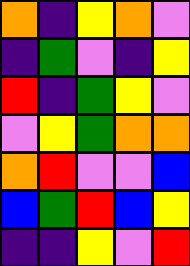[["orange", "indigo", "yellow", "orange", "violet"], ["indigo", "green", "violet", "indigo", "yellow"], ["red", "indigo", "green", "yellow", "violet"], ["violet", "yellow", "green", "orange", "orange"], ["orange", "red", "violet", "violet", "blue"], ["blue", "green", "red", "blue", "yellow"], ["indigo", "indigo", "yellow", "violet", "red"]]